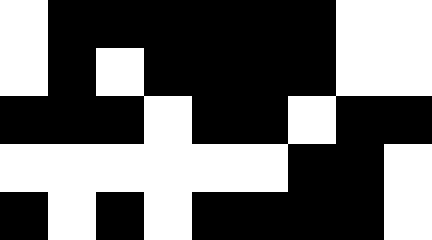[["white", "black", "black", "black", "black", "black", "black", "white", "white"], ["white", "black", "white", "black", "black", "black", "black", "white", "white"], ["black", "black", "black", "white", "black", "black", "white", "black", "black"], ["white", "white", "white", "white", "white", "white", "black", "black", "white"], ["black", "white", "black", "white", "black", "black", "black", "black", "white"]]